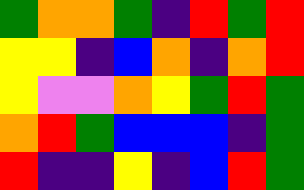[["green", "orange", "orange", "green", "indigo", "red", "green", "red"], ["yellow", "yellow", "indigo", "blue", "orange", "indigo", "orange", "red"], ["yellow", "violet", "violet", "orange", "yellow", "green", "red", "green"], ["orange", "red", "green", "blue", "blue", "blue", "indigo", "green"], ["red", "indigo", "indigo", "yellow", "indigo", "blue", "red", "green"]]